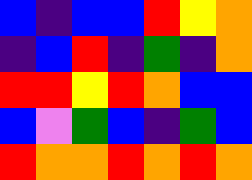[["blue", "indigo", "blue", "blue", "red", "yellow", "orange"], ["indigo", "blue", "red", "indigo", "green", "indigo", "orange"], ["red", "red", "yellow", "red", "orange", "blue", "blue"], ["blue", "violet", "green", "blue", "indigo", "green", "blue"], ["red", "orange", "orange", "red", "orange", "red", "orange"]]